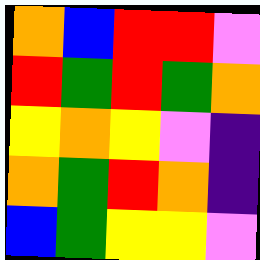[["orange", "blue", "red", "red", "violet"], ["red", "green", "red", "green", "orange"], ["yellow", "orange", "yellow", "violet", "indigo"], ["orange", "green", "red", "orange", "indigo"], ["blue", "green", "yellow", "yellow", "violet"]]